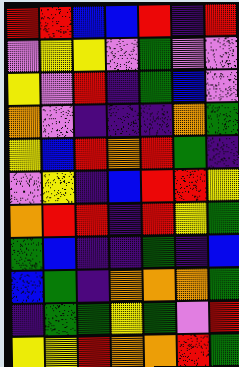[["red", "red", "blue", "blue", "red", "indigo", "red"], ["violet", "yellow", "yellow", "violet", "green", "violet", "violet"], ["yellow", "violet", "red", "indigo", "green", "blue", "violet"], ["orange", "violet", "indigo", "indigo", "indigo", "orange", "green"], ["yellow", "blue", "red", "orange", "red", "green", "indigo"], ["violet", "yellow", "indigo", "blue", "red", "red", "yellow"], ["orange", "red", "red", "indigo", "red", "yellow", "green"], ["green", "blue", "indigo", "indigo", "green", "indigo", "blue"], ["blue", "green", "indigo", "orange", "orange", "orange", "green"], ["indigo", "green", "green", "yellow", "green", "violet", "red"], ["yellow", "yellow", "red", "orange", "orange", "red", "green"]]